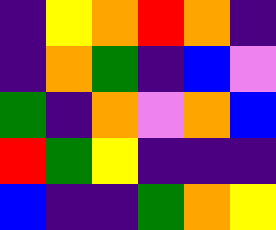[["indigo", "yellow", "orange", "red", "orange", "indigo"], ["indigo", "orange", "green", "indigo", "blue", "violet"], ["green", "indigo", "orange", "violet", "orange", "blue"], ["red", "green", "yellow", "indigo", "indigo", "indigo"], ["blue", "indigo", "indigo", "green", "orange", "yellow"]]